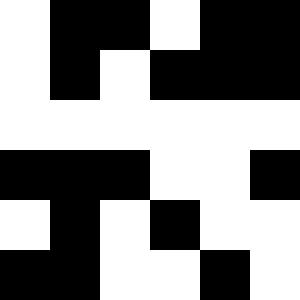[["white", "black", "black", "white", "black", "black"], ["white", "black", "white", "black", "black", "black"], ["white", "white", "white", "white", "white", "white"], ["black", "black", "black", "white", "white", "black"], ["white", "black", "white", "black", "white", "white"], ["black", "black", "white", "white", "black", "white"]]